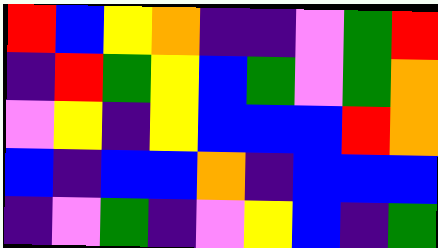[["red", "blue", "yellow", "orange", "indigo", "indigo", "violet", "green", "red"], ["indigo", "red", "green", "yellow", "blue", "green", "violet", "green", "orange"], ["violet", "yellow", "indigo", "yellow", "blue", "blue", "blue", "red", "orange"], ["blue", "indigo", "blue", "blue", "orange", "indigo", "blue", "blue", "blue"], ["indigo", "violet", "green", "indigo", "violet", "yellow", "blue", "indigo", "green"]]